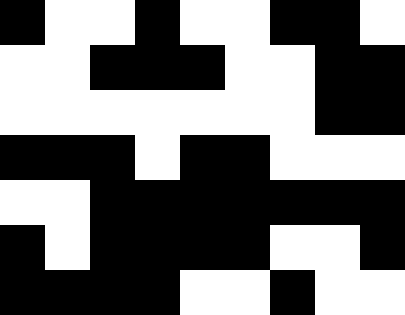[["black", "white", "white", "black", "white", "white", "black", "black", "white"], ["white", "white", "black", "black", "black", "white", "white", "black", "black"], ["white", "white", "white", "white", "white", "white", "white", "black", "black"], ["black", "black", "black", "white", "black", "black", "white", "white", "white"], ["white", "white", "black", "black", "black", "black", "black", "black", "black"], ["black", "white", "black", "black", "black", "black", "white", "white", "black"], ["black", "black", "black", "black", "white", "white", "black", "white", "white"]]